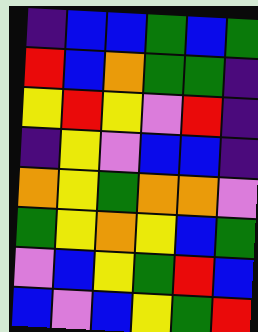[["indigo", "blue", "blue", "green", "blue", "green"], ["red", "blue", "orange", "green", "green", "indigo"], ["yellow", "red", "yellow", "violet", "red", "indigo"], ["indigo", "yellow", "violet", "blue", "blue", "indigo"], ["orange", "yellow", "green", "orange", "orange", "violet"], ["green", "yellow", "orange", "yellow", "blue", "green"], ["violet", "blue", "yellow", "green", "red", "blue"], ["blue", "violet", "blue", "yellow", "green", "red"]]